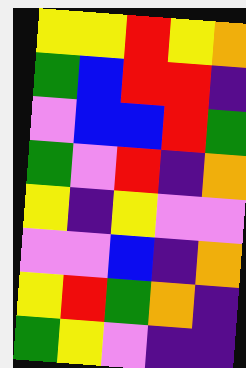[["yellow", "yellow", "red", "yellow", "orange"], ["green", "blue", "red", "red", "indigo"], ["violet", "blue", "blue", "red", "green"], ["green", "violet", "red", "indigo", "orange"], ["yellow", "indigo", "yellow", "violet", "violet"], ["violet", "violet", "blue", "indigo", "orange"], ["yellow", "red", "green", "orange", "indigo"], ["green", "yellow", "violet", "indigo", "indigo"]]